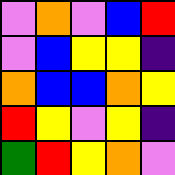[["violet", "orange", "violet", "blue", "red"], ["violet", "blue", "yellow", "yellow", "indigo"], ["orange", "blue", "blue", "orange", "yellow"], ["red", "yellow", "violet", "yellow", "indigo"], ["green", "red", "yellow", "orange", "violet"]]